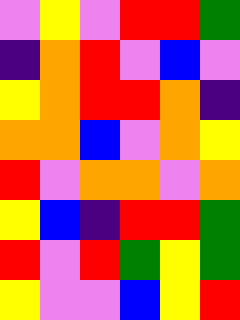[["violet", "yellow", "violet", "red", "red", "green"], ["indigo", "orange", "red", "violet", "blue", "violet"], ["yellow", "orange", "red", "red", "orange", "indigo"], ["orange", "orange", "blue", "violet", "orange", "yellow"], ["red", "violet", "orange", "orange", "violet", "orange"], ["yellow", "blue", "indigo", "red", "red", "green"], ["red", "violet", "red", "green", "yellow", "green"], ["yellow", "violet", "violet", "blue", "yellow", "red"]]